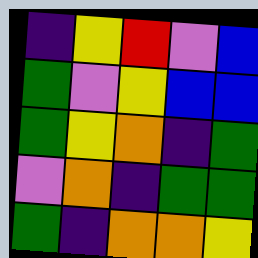[["indigo", "yellow", "red", "violet", "blue"], ["green", "violet", "yellow", "blue", "blue"], ["green", "yellow", "orange", "indigo", "green"], ["violet", "orange", "indigo", "green", "green"], ["green", "indigo", "orange", "orange", "yellow"]]